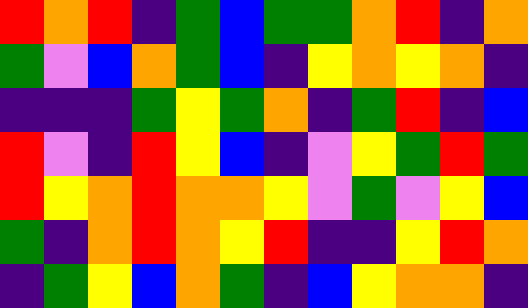[["red", "orange", "red", "indigo", "green", "blue", "green", "green", "orange", "red", "indigo", "orange"], ["green", "violet", "blue", "orange", "green", "blue", "indigo", "yellow", "orange", "yellow", "orange", "indigo"], ["indigo", "indigo", "indigo", "green", "yellow", "green", "orange", "indigo", "green", "red", "indigo", "blue"], ["red", "violet", "indigo", "red", "yellow", "blue", "indigo", "violet", "yellow", "green", "red", "green"], ["red", "yellow", "orange", "red", "orange", "orange", "yellow", "violet", "green", "violet", "yellow", "blue"], ["green", "indigo", "orange", "red", "orange", "yellow", "red", "indigo", "indigo", "yellow", "red", "orange"], ["indigo", "green", "yellow", "blue", "orange", "green", "indigo", "blue", "yellow", "orange", "orange", "indigo"]]